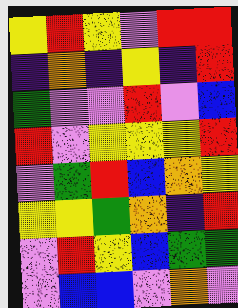[["yellow", "red", "yellow", "violet", "red", "red"], ["indigo", "orange", "indigo", "yellow", "indigo", "red"], ["green", "violet", "violet", "red", "violet", "blue"], ["red", "violet", "yellow", "yellow", "yellow", "red"], ["violet", "green", "red", "blue", "orange", "yellow"], ["yellow", "yellow", "green", "orange", "indigo", "red"], ["violet", "red", "yellow", "blue", "green", "green"], ["violet", "blue", "blue", "violet", "orange", "violet"]]